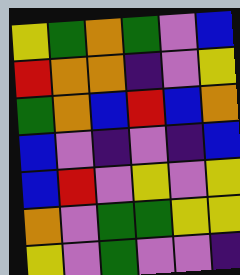[["yellow", "green", "orange", "green", "violet", "blue"], ["red", "orange", "orange", "indigo", "violet", "yellow"], ["green", "orange", "blue", "red", "blue", "orange"], ["blue", "violet", "indigo", "violet", "indigo", "blue"], ["blue", "red", "violet", "yellow", "violet", "yellow"], ["orange", "violet", "green", "green", "yellow", "yellow"], ["yellow", "violet", "green", "violet", "violet", "indigo"]]